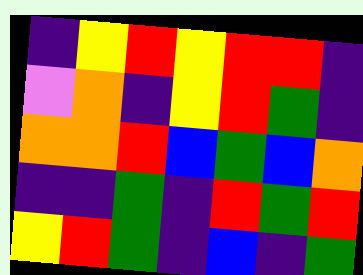[["indigo", "yellow", "red", "yellow", "red", "red", "indigo"], ["violet", "orange", "indigo", "yellow", "red", "green", "indigo"], ["orange", "orange", "red", "blue", "green", "blue", "orange"], ["indigo", "indigo", "green", "indigo", "red", "green", "red"], ["yellow", "red", "green", "indigo", "blue", "indigo", "green"]]